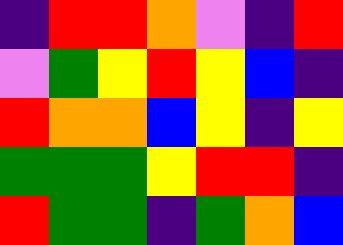[["indigo", "red", "red", "orange", "violet", "indigo", "red"], ["violet", "green", "yellow", "red", "yellow", "blue", "indigo"], ["red", "orange", "orange", "blue", "yellow", "indigo", "yellow"], ["green", "green", "green", "yellow", "red", "red", "indigo"], ["red", "green", "green", "indigo", "green", "orange", "blue"]]